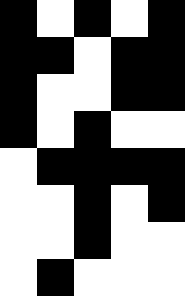[["black", "white", "black", "white", "black"], ["black", "black", "white", "black", "black"], ["black", "white", "white", "black", "black"], ["black", "white", "black", "white", "white"], ["white", "black", "black", "black", "black"], ["white", "white", "black", "white", "black"], ["white", "white", "black", "white", "white"], ["white", "black", "white", "white", "white"]]